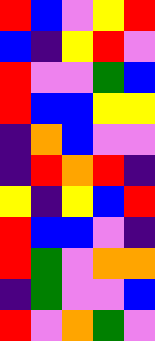[["red", "blue", "violet", "yellow", "red"], ["blue", "indigo", "yellow", "red", "violet"], ["red", "violet", "violet", "green", "blue"], ["red", "blue", "blue", "yellow", "yellow"], ["indigo", "orange", "blue", "violet", "violet"], ["indigo", "red", "orange", "red", "indigo"], ["yellow", "indigo", "yellow", "blue", "red"], ["red", "blue", "blue", "violet", "indigo"], ["red", "green", "violet", "orange", "orange"], ["indigo", "green", "violet", "violet", "blue"], ["red", "violet", "orange", "green", "violet"]]